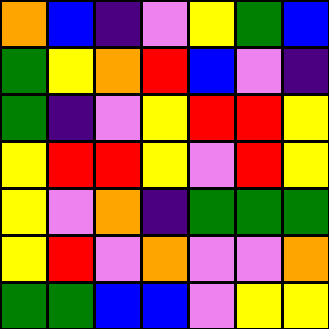[["orange", "blue", "indigo", "violet", "yellow", "green", "blue"], ["green", "yellow", "orange", "red", "blue", "violet", "indigo"], ["green", "indigo", "violet", "yellow", "red", "red", "yellow"], ["yellow", "red", "red", "yellow", "violet", "red", "yellow"], ["yellow", "violet", "orange", "indigo", "green", "green", "green"], ["yellow", "red", "violet", "orange", "violet", "violet", "orange"], ["green", "green", "blue", "blue", "violet", "yellow", "yellow"]]